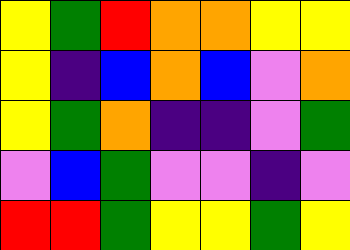[["yellow", "green", "red", "orange", "orange", "yellow", "yellow"], ["yellow", "indigo", "blue", "orange", "blue", "violet", "orange"], ["yellow", "green", "orange", "indigo", "indigo", "violet", "green"], ["violet", "blue", "green", "violet", "violet", "indigo", "violet"], ["red", "red", "green", "yellow", "yellow", "green", "yellow"]]